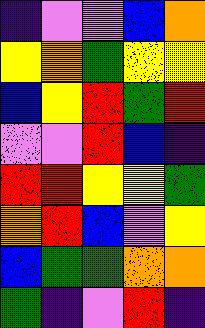[["indigo", "violet", "violet", "blue", "orange"], ["yellow", "orange", "green", "yellow", "yellow"], ["blue", "yellow", "red", "green", "red"], ["violet", "violet", "red", "blue", "indigo"], ["red", "red", "yellow", "yellow", "green"], ["orange", "red", "blue", "violet", "yellow"], ["blue", "green", "green", "orange", "orange"], ["green", "indigo", "violet", "red", "indigo"]]